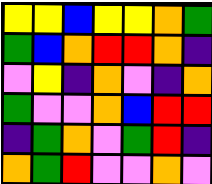[["yellow", "yellow", "blue", "yellow", "yellow", "orange", "green"], ["green", "blue", "orange", "red", "red", "orange", "indigo"], ["violet", "yellow", "indigo", "orange", "violet", "indigo", "orange"], ["green", "violet", "violet", "orange", "blue", "red", "red"], ["indigo", "green", "orange", "violet", "green", "red", "indigo"], ["orange", "green", "red", "violet", "violet", "orange", "violet"]]